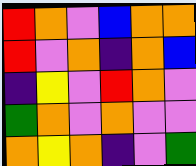[["red", "orange", "violet", "blue", "orange", "orange"], ["red", "violet", "orange", "indigo", "orange", "blue"], ["indigo", "yellow", "violet", "red", "orange", "violet"], ["green", "orange", "violet", "orange", "violet", "violet"], ["orange", "yellow", "orange", "indigo", "violet", "green"]]